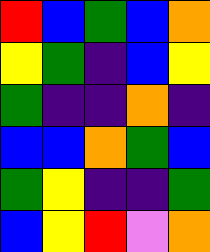[["red", "blue", "green", "blue", "orange"], ["yellow", "green", "indigo", "blue", "yellow"], ["green", "indigo", "indigo", "orange", "indigo"], ["blue", "blue", "orange", "green", "blue"], ["green", "yellow", "indigo", "indigo", "green"], ["blue", "yellow", "red", "violet", "orange"]]